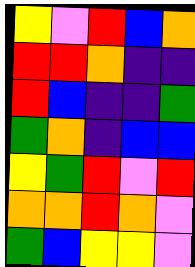[["yellow", "violet", "red", "blue", "orange"], ["red", "red", "orange", "indigo", "indigo"], ["red", "blue", "indigo", "indigo", "green"], ["green", "orange", "indigo", "blue", "blue"], ["yellow", "green", "red", "violet", "red"], ["orange", "orange", "red", "orange", "violet"], ["green", "blue", "yellow", "yellow", "violet"]]